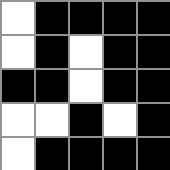[["white", "black", "black", "black", "black"], ["white", "black", "white", "black", "black"], ["black", "black", "white", "black", "black"], ["white", "white", "black", "white", "black"], ["white", "black", "black", "black", "black"]]